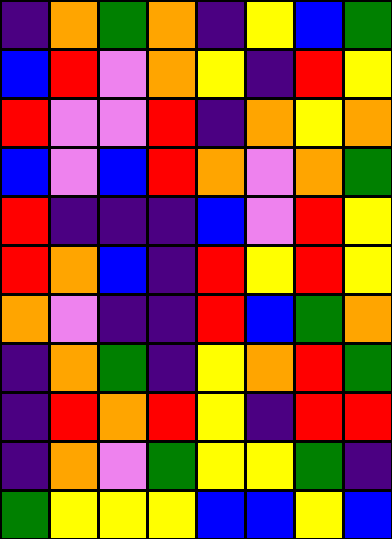[["indigo", "orange", "green", "orange", "indigo", "yellow", "blue", "green"], ["blue", "red", "violet", "orange", "yellow", "indigo", "red", "yellow"], ["red", "violet", "violet", "red", "indigo", "orange", "yellow", "orange"], ["blue", "violet", "blue", "red", "orange", "violet", "orange", "green"], ["red", "indigo", "indigo", "indigo", "blue", "violet", "red", "yellow"], ["red", "orange", "blue", "indigo", "red", "yellow", "red", "yellow"], ["orange", "violet", "indigo", "indigo", "red", "blue", "green", "orange"], ["indigo", "orange", "green", "indigo", "yellow", "orange", "red", "green"], ["indigo", "red", "orange", "red", "yellow", "indigo", "red", "red"], ["indigo", "orange", "violet", "green", "yellow", "yellow", "green", "indigo"], ["green", "yellow", "yellow", "yellow", "blue", "blue", "yellow", "blue"]]